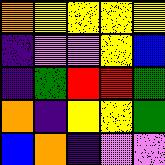[["orange", "yellow", "yellow", "yellow", "yellow"], ["indigo", "violet", "violet", "yellow", "blue"], ["indigo", "green", "red", "red", "green"], ["orange", "indigo", "yellow", "yellow", "green"], ["blue", "orange", "indigo", "violet", "violet"]]